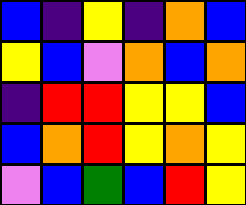[["blue", "indigo", "yellow", "indigo", "orange", "blue"], ["yellow", "blue", "violet", "orange", "blue", "orange"], ["indigo", "red", "red", "yellow", "yellow", "blue"], ["blue", "orange", "red", "yellow", "orange", "yellow"], ["violet", "blue", "green", "blue", "red", "yellow"]]